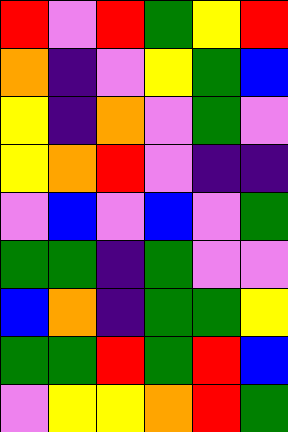[["red", "violet", "red", "green", "yellow", "red"], ["orange", "indigo", "violet", "yellow", "green", "blue"], ["yellow", "indigo", "orange", "violet", "green", "violet"], ["yellow", "orange", "red", "violet", "indigo", "indigo"], ["violet", "blue", "violet", "blue", "violet", "green"], ["green", "green", "indigo", "green", "violet", "violet"], ["blue", "orange", "indigo", "green", "green", "yellow"], ["green", "green", "red", "green", "red", "blue"], ["violet", "yellow", "yellow", "orange", "red", "green"]]